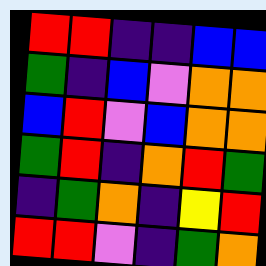[["red", "red", "indigo", "indigo", "blue", "blue"], ["green", "indigo", "blue", "violet", "orange", "orange"], ["blue", "red", "violet", "blue", "orange", "orange"], ["green", "red", "indigo", "orange", "red", "green"], ["indigo", "green", "orange", "indigo", "yellow", "red"], ["red", "red", "violet", "indigo", "green", "orange"]]